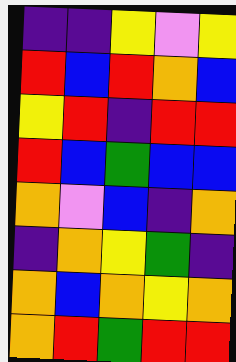[["indigo", "indigo", "yellow", "violet", "yellow"], ["red", "blue", "red", "orange", "blue"], ["yellow", "red", "indigo", "red", "red"], ["red", "blue", "green", "blue", "blue"], ["orange", "violet", "blue", "indigo", "orange"], ["indigo", "orange", "yellow", "green", "indigo"], ["orange", "blue", "orange", "yellow", "orange"], ["orange", "red", "green", "red", "red"]]